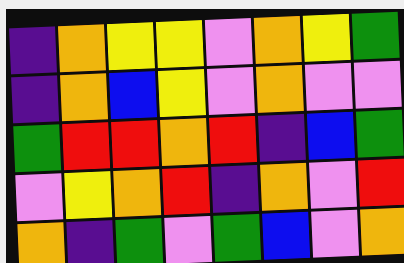[["indigo", "orange", "yellow", "yellow", "violet", "orange", "yellow", "green"], ["indigo", "orange", "blue", "yellow", "violet", "orange", "violet", "violet"], ["green", "red", "red", "orange", "red", "indigo", "blue", "green"], ["violet", "yellow", "orange", "red", "indigo", "orange", "violet", "red"], ["orange", "indigo", "green", "violet", "green", "blue", "violet", "orange"]]